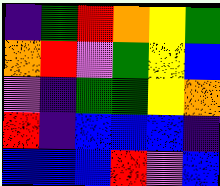[["indigo", "green", "red", "orange", "yellow", "green"], ["orange", "red", "violet", "green", "yellow", "blue"], ["violet", "indigo", "green", "green", "yellow", "orange"], ["red", "indigo", "blue", "blue", "blue", "indigo"], ["blue", "blue", "blue", "red", "violet", "blue"]]